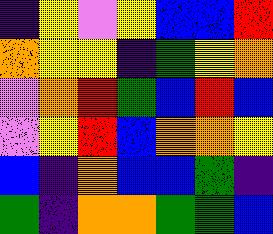[["indigo", "yellow", "violet", "yellow", "blue", "blue", "red"], ["orange", "yellow", "yellow", "indigo", "green", "yellow", "orange"], ["violet", "orange", "red", "green", "blue", "red", "blue"], ["violet", "yellow", "red", "blue", "orange", "orange", "yellow"], ["blue", "indigo", "orange", "blue", "blue", "green", "indigo"], ["green", "indigo", "orange", "orange", "green", "green", "blue"]]